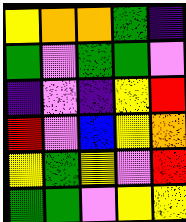[["yellow", "orange", "orange", "green", "indigo"], ["green", "violet", "green", "green", "violet"], ["indigo", "violet", "indigo", "yellow", "red"], ["red", "violet", "blue", "yellow", "orange"], ["yellow", "green", "yellow", "violet", "red"], ["green", "green", "violet", "yellow", "yellow"]]